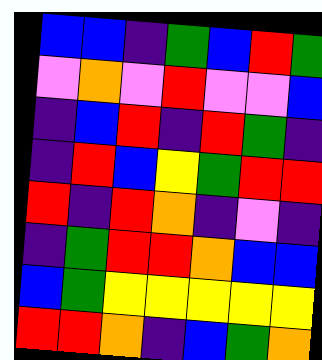[["blue", "blue", "indigo", "green", "blue", "red", "green"], ["violet", "orange", "violet", "red", "violet", "violet", "blue"], ["indigo", "blue", "red", "indigo", "red", "green", "indigo"], ["indigo", "red", "blue", "yellow", "green", "red", "red"], ["red", "indigo", "red", "orange", "indigo", "violet", "indigo"], ["indigo", "green", "red", "red", "orange", "blue", "blue"], ["blue", "green", "yellow", "yellow", "yellow", "yellow", "yellow"], ["red", "red", "orange", "indigo", "blue", "green", "orange"]]